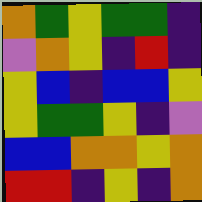[["orange", "green", "yellow", "green", "green", "indigo"], ["violet", "orange", "yellow", "indigo", "red", "indigo"], ["yellow", "blue", "indigo", "blue", "blue", "yellow"], ["yellow", "green", "green", "yellow", "indigo", "violet"], ["blue", "blue", "orange", "orange", "yellow", "orange"], ["red", "red", "indigo", "yellow", "indigo", "orange"]]